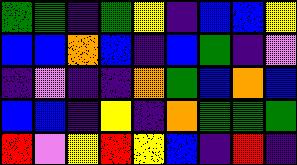[["green", "green", "indigo", "green", "yellow", "indigo", "blue", "blue", "yellow"], ["blue", "blue", "orange", "blue", "indigo", "blue", "green", "indigo", "violet"], ["indigo", "violet", "indigo", "indigo", "orange", "green", "blue", "orange", "blue"], ["blue", "blue", "indigo", "yellow", "indigo", "orange", "green", "green", "green"], ["red", "violet", "yellow", "red", "yellow", "blue", "indigo", "red", "indigo"]]